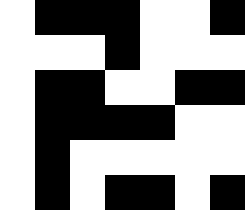[["white", "black", "black", "black", "white", "white", "black"], ["white", "white", "white", "black", "white", "white", "white"], ["white", "black", "black", "white", "white", "black", "black"], ["white", "black", "black", "black", "black", "white", "white"], ["white", "black", "white", "white", "white", "white", "white"], ["white", "black", "white", "black", "black", "white", "black"]]